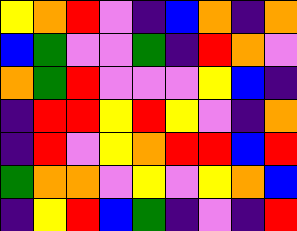[["yellow", "orange", "red", "violet", "indigo", "blue", "orange", "indigo", "orange"], ["blue", "green", "violet", "violet", "green", "indigo", "red", "orange", "violet"], ["orange", "green", "red", "violet", "violet", "violet", "yellow", "blue", "indigo"], ["indigo", "red", "red", "yellow", "red", "yellow", "violet", "indigo", "orange"], ["indigo", "red", "violet", "yellow", "orange", "red", "red", "blue", "red"], ["green", "orange", "orange", "violet", "yellow", "violet", "yellow", "orange", "blue"], ["indigo", "yellow", "red", "blue", "green", "indigo", "violet", "indigo", "red"]]